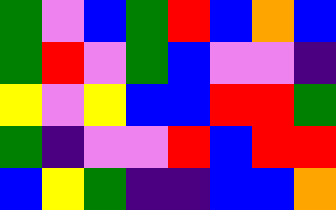[["green", "violet", "blue", "green", "red", "blue", "orange", "blue"], ["green", "red", "violet", "green", "blue", "violet", "violet", "indigo"], ["yellow", "violet", "yellow", "blue", "blue", "red", "red", "green"], ["green", "indigo", "violet", "violet", "red", "blue", "red", "red"], ["blue", "yellow", "green", "indigo", "indigo", "blue", "blue", "orange"]]